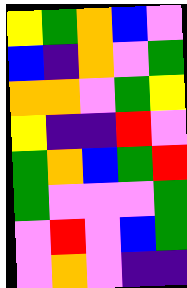[["yellow", "green", "orange", "blue", "violet"], ["blue", "indigo", "orange", "violet", "green"], ["orange", "orange", "violet", "green", "yellow"], ["yellow", "indigo", "indigo", "red", "violet"], ["green", "orange", "blue", "green", "red"], ["green", "violet", "violet", "violet", "green"], ["violet", "red", "violet", "blue", "green"], ["violet", "orange", "violet", "indigo", "indigo"]]